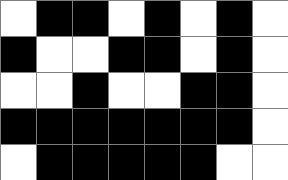[["white", "black", "black", "white", "black", "white", "black", "white"], ["black", "white", "white", "black", "black", "white", "black", "white"], ["white", "white", "black", "white", "white", "black", "black", "white"], ["black", "black", "black", "black", "black", "black", "black", "white"], ["white", "black", "black", "black", "black", "black", "white", "white"]]